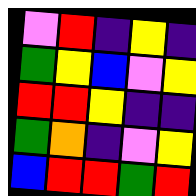[["violet", "red", "indigo", "yellow", "indigo"], ["green", "yellow", "blue", "violet", "yellow"], ["red", "red", "yellow", "indigo", "indigo"], ["green", "orange", "indigo", "violet", "yellow"], ["blue", "red", "red", "green", "red"]]